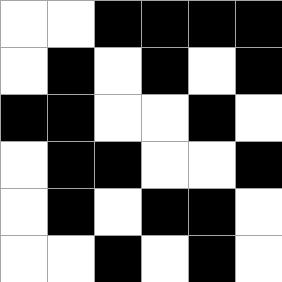[["white", "white", "black", "black", "black", "black"], ["white", "black", "white", "black", "white", "black"], ["black", "black", "white", "white", "black", "white"], ["white", "black", "black", "white", "white", "black"], ["white", "black", "white", "black", "black", "white"], ["white", "white", "black", "white", "black", "white"]]